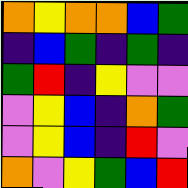[["orange", "yellow", "orange", "orange", "blue", "green"], ["indigo", "blue", "green", "indigo", "green", "indigo"], ["green", "red", "indigo", "yellow", "violet", "violet"], ["violet", "yellow", "blue", "indigo", "orange", "green"], ["violet", "yellow", "blue", "indigo", "red", "violet"], ["orange", "violet", "yellow", "green", "blue", "red"]]